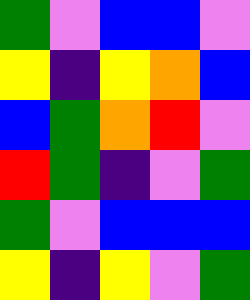[["green", "violet", "blue", "blue", "violet"], ["yellow", "indigo", "yellow", "orange", "blue"], ["blue", "green", "orange", "red", "violet"], ["red", "green", "indigo", "violet", "green"], ["green", "violet", "blue", "blue", "blue"], ["yellow", "indigo", "yellow", "violet", "green"]]